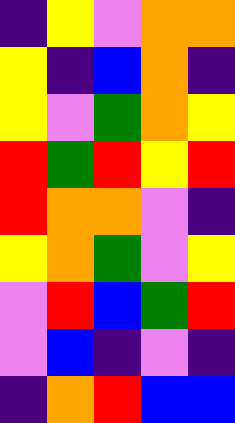[["indigo", "yellow", "violet", "orange", "orange"], ["yellow", "indigo", "blue", "orange", "indigo"], ["yellow", "violet", "green", "orange", "yellow"], ["red", "green", "red", "yellow", "red"], ["red", "orange", "orange", "violet", "indigo"], ["yellow", "orange", "green", "violet", "yellow"], ["violet", "red", "blue", "green", "red"], ["violet", "blue", "indigo", "violet", "indigo"], ["indigo", "orange", "red", "blue", "blue"]]